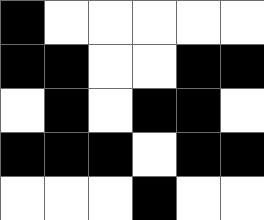[["black", "white", "white", "white", "white", "white"], ["black", "black", "white", "white", "black", "black"], ["white", "black", "white", "black", "black", "white"], ["black", "black", "black", "white", "black", "black"], ["white", "white", "white", "black", "white", "white"]]